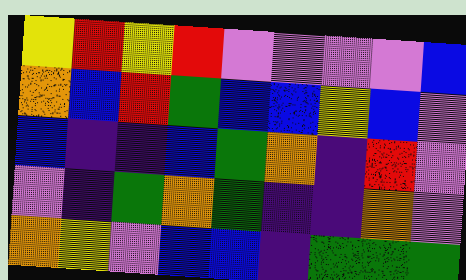[["yellow", "red", "yellow", "red", "violet", "violet", "violet", "violet", "blue"], ["orange", "blue", "red", "green", "blue", "blue", "yellow", "blue", "violet"], ["blue", "indigo", "indigo", "blue", "green", "orange", "indigo", "red", "violet"], ["violet", "indigo", "green", "orange", "green", "indigo", "indigo", "orange", "violet"], ["orange", "yellow", "violet", "blue", "blue", "indigo", "green", "green", "green"]]